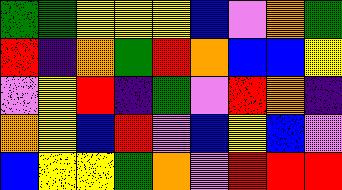[["green", "green", "yellow", "yellow", "yellow", "blue", "violet", "orange", "green"], ["red", "indigo", "orange", "green", "red", "orange", "blue", "blue", "yellow"], ["violet", "yellow", "red", "indigo", "green", "violet", "red", "orange", "indigo"], ["orange", "yellow", "blue", "red", "violet", "blue", "yellow", "blue", "violet"], ["blue", "yellow", "yellow", "green", "orange", "violet", "red", "red", "red"]]